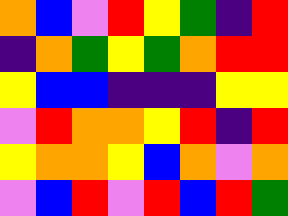[["orange", "blue", "violet", "red", "yellow", "green", "indigo", "red"], ["indigo", "orange", "green", "yellow", "green", "orange", "red", "red"], ["yellow", "blue", "blue", "indigo", "indigo", "indigo", "yellow", "yellow"], ["violet", "red", "orange", "orange", "yellow", "red", "indigo", "red"], ["yellow", "orange", "orange", "yellow", "blue", "orange", "violet", "orange"], ["violet", "blue", "red", "violet", "red", "blue", "red", "green"]]